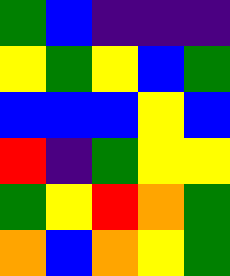[["green", "blue", "indigo", "indigo", "indigo"], ["yellow", "green", "yellow", "blue", "green"], ["blue", "blue", "blue", "yellow", "blue"], ["red", "indigo", "green", "yellow", "yellow"], ["green", "yellow", "red", "orange", "green"], ["orange", "blue", "orange", "yellow", "green"]]